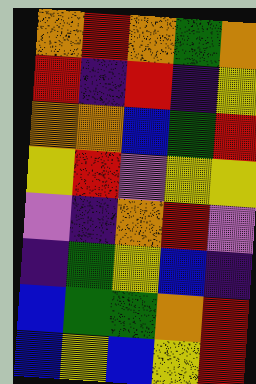[["orange", "red", "orange", "green", "orange"], ["red", "indigo", "red", "indigo", "yellow"], ["orange", "orange", "blue", "green", "red"], ["yellow", "red", "violet", "yellow", "yellow"], ["violet", "indigo", "orange", "red", "violet"], ["indigo", "green", "yellow", "blue", "indigo"], ["blue", "green", "green", "orange", "red"], ["blue", "yellow", "blue", "yellow", "red"]]